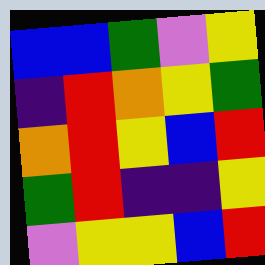[["blue", "blue", "green", "violet", "yellow"], ["indigo", "red", "orange", "yellow", "green"], ["orange", "red", "yellow", "blue", "red"], ["green", "red", "indigo", "indigo", "yellow"], ["violet", "yellow", "yellow", "blue", "red"]]